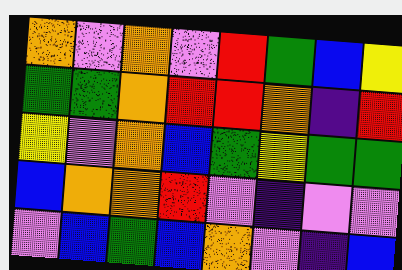[["orange", "violet", "orange", "violet", "red", "green", "blue", "yellow"], ["green", "green", "orange", "red", "red", "orange", "indigo", "red"], ["yellow", "violet", "orange", "blue", "green", "yellow", "green", "green"], ["blue", "orange", "orange", "red", "violet", "indigo", "violet", "violet"], ["violet", "blue", "green", "blue", "orange", "violet", "indigo", "blue"]]